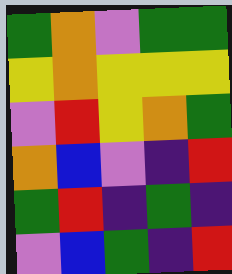[["green", "orange", "violet", "green", "green"], ["yellow", "orange", "yellow", "yellow", "yellow"], ["violet", "red", "yellow", "orange", "green"], ["orange", "blue", "violet", "indigo", "red"], ["green", "red", "indigo", "green", "indigo"], ["violet", "blue", "green", "indigo", "red"]]